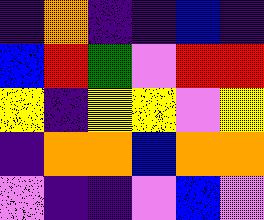[["indigo", "orange", "indigo", "indigo", "blue", "indigo"], ["blue", "red", "green", "violet", "red", "red"], ["yellow", "indigo", "yellow", "yellow", "violet", "yellow"], ["indigo", "orange", "orange", "blue", "orange", "orange"], ["violet", "indigo", "indigo", "violet", "blue", "violet"]]